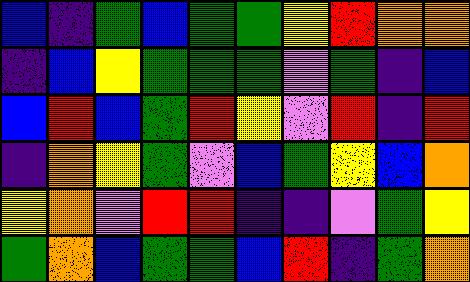[["blue", "indigo", "green", "blue", "green", "green", "yellow", "red", "orange", "orange"], ["indigo", "blue", "yellow", "green", "green", "green", "violet", "green", "indigo", "blue"], ["blue", "red", "blue", "green", "red", "yellow", "violet", "red", "indigo", "red"], ["indigo", "orange", "yellow", "green", "violet", "blue", "green", "yellow", "blue", "orange"], ["yellow", "orange", "violet", "red", "red", "indigo", "indigo", "violet", "green", "yellow"], ["green", "orange", "blue", "green", "green", "blue", "red", "indigo", "green", "orange"]]